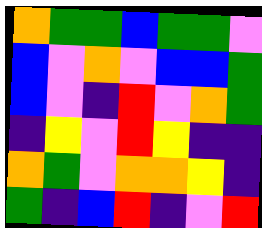[["orange", "green", "green", "blue", "green", "green", "violet"], ["blue", "violet", "orange", "violet", "blue", "blue", "green"], ["blue", "violet", "indigo", "red", "violet", "orange", "green"], ["indigo", "yellow", "violet", "red", "yellow", "indigo", "indigo"], ["orange", "green", "violet", "orange", "orange", "yellow", "indigo"], ["green", "indigo", "blue", "red", "indigo", "violet", "red"]]